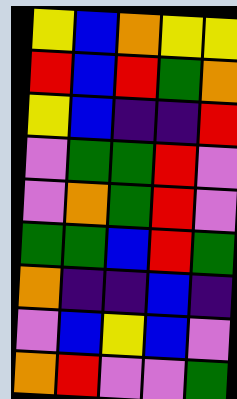[["yellow", "blue", "orange", "yellow", "yellow"], ["red", "blue", "red", "green", "orange"], ["yellow", "blue", "indigo", "indigo", "red"], ["violet", "green", "green", "red", "violet"], ["violet", "orange", "green", "red", "violet"], ["green", "green", "blue", "red", "green"], ["orange", "indigo", "indigo", "blue", "indigo"], ["violet", "blue", "yellow", "blue", "violet"], ["orange", "red", "violet", "violet", "green"]]